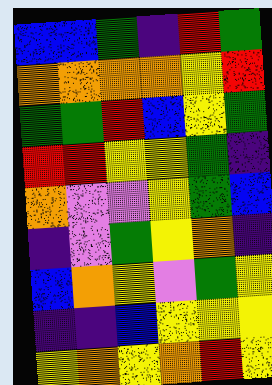[["blue", "blue", "green", "indigo", "red", "green"], ["orange", "orange", "orange", "orange", "yellow", "red"], ["green", "green", "red", "blue", "yellow", "green"], ["red", "red", "yellow", "yellow", "green", "indigo"], ["orange", "violet", "violet", "yellow", "green", "blue"], ["indigo", "violet", "green", "yellow", "orange", "indigo"], ["blue", "orange", "yellow", "violet", "green", "yellow"], ["indigo", "indigo", "blue", "yellow", "yellow", "yellow"], ["yellow", "orange", "yellow", "orange", "red", "yellow"]]